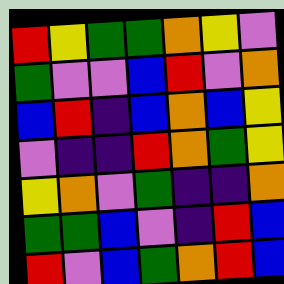[["red", "yellow", "green", "green", "orange", "yellow", "violet"], ["green", "violet", "violet", "blue", "red", "violet", "orange"], ["blue", "red", "indigo", "blue", "orange", "blue", "yellow"], ["violet", "indigo", "indigo", "red", "orange", "green", "yellow"], ["yellow", "orange", "violet", "green", "indigo", "indigo", "orange"], ["green", "green", "blue", "violet", "indigo", "red", "blue"], ["red", "violet", "blue", "green", "orange", "red", "blue"]]